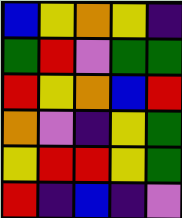[["blue", "yellow", "orange", "yellow", "indigo"], ["green", "red", "violet", "green", "green"], ["red", "yellow", "orange", "blue", "red"], ["orange", "violet", "indigo", "yellow", "green"], ["yellow", "red", "red", "yellow", "green"], ["red", "indigo", "blue", "indigo", "violet"]]